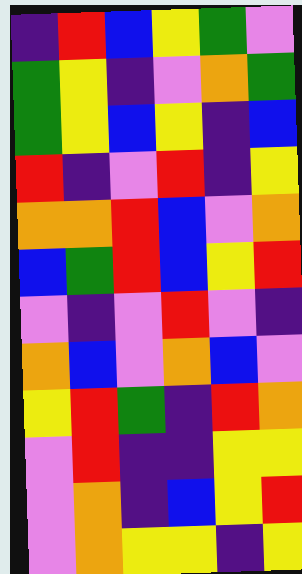[["indigo", "red", "blue", "yellow", "green", "violet"], ["green", "yellow", "indigo", "violet", "orange", "green"], ["green", "yellow", "blue", "yellow", "indigo", "blue"], ["red", "indigo", "violet", "red", "indigo", "yellow"], ["orange", "orange", "red", "blue", "violet", "orange"], ["blue", "green", "red", "blue", "yellow", "red"], ["violet", "indigo", "violet", "red", "violet", "indigo"], ["orange", "blue", "violet", "orange", "blue", "violet"], ["yellow", "red", "green", "indigo", "red", "orange"], ["violet", "red", "indigo", "indigo", "yellow", "yellow"], ["violet", "orange", "indigo", "blue", "yellow", "red"], ["violet", "orange", "yellow", "yellow", "indigo", "yellow"]]